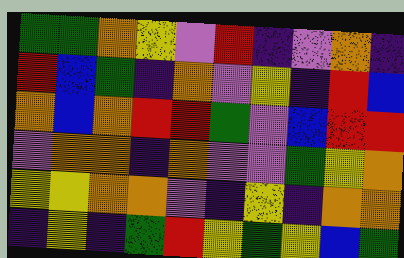[["green", "green", "orange", "yellow", "violet", "red", "indigo", "violet", "orange", "indigo"], ["red", "blue", "green", "indigo", "orange", "violet", "yellow", "indigo", "red", "blue"], ["orange", "blue", "orange", "red", "red", "green", "violet", "blue", "red", "red"], ["violet", "orange", "orange", "indigo", "orange", "violet", "violet", "green", "yellow", "orange"], ["yellow", "yellow", "orange", "orange", "violet", "indigo", "yellow", "indigo", "orange", "orange"], ["indigo", "yellow", "indigo", "green", "red", "yellow", "green", "yellow", "blue", "green"]]